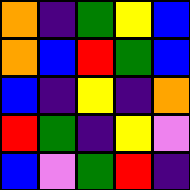[["orange", "indigo", "green", "yellow", "blue"], ["orange", "blue", "red", "green", "blue"], ["blue", "indigo", "yellow", "indigo", "orange"], ["red", "green", "indigo", "yellow", "violet"], ["blue", "violet", "green", "red", "indigo"]]